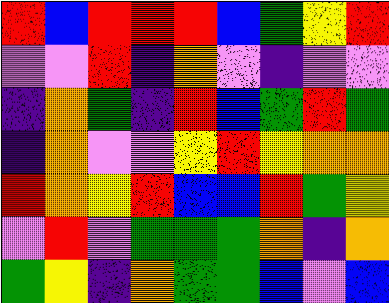[["red", "blue", "red", "red", "red", "blue", "green", "yellow", "red"], ["violet", "violet", "red", "indigo", "orange", "violet", "indigo", "violet", "violet"], ["indigo", "orange", "green", "indigo", "red", "blue", "green", "red", "green"], ["indigo", "orange", "violet", "violet", "yellow", "red", "yellow", "orange", "orange"], ["red", "orange", "yellow", "red", "blue", "blue", "red", "green", "yellow"], ["violet", "red", "violet", "green", "green", "green", "orange", "indigo", "orange"], ["green", "yellow", "indigo", "orange", "green", "green", "blue", "violet", "blue"]]